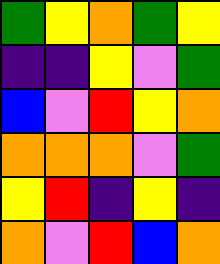[["green", "yellow", "orange", "green", "yellow"], ["indigo", "indigo", "yellow", "violet", "green"], ["blue", "violet", "red", "yellow", "orange"], ["orange", "orange", "orange", "violet", "green"], ["yellow", "red", "indigo", "yellow", "indigo"], ["orange", "violet", "red", "blue", "orange"]]